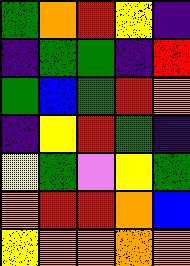[["green", "orange", "red", "yellow", "indigo"], ["indigo", "green", "green", "indigo", "red"], ["green", "blue", "green", "red", "orange"], ["indigo", "yellow", "red", "green", "indigo"], ["yellow", "green", "violet", "yellow", "green"], ["orange", "red", "red", "orange", "blue"], ["yellow", "orange", "orange", "orange", "orange"]]